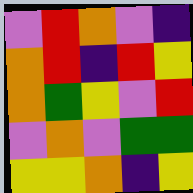[["violet", "red", "orange", "violet", "indigo"], ["orange", "red", "indigo", "red", "yellow"], ["orange", "green", "yellow", "violet", "red"], ["violet", "orange", "violet", "green", "green"], ["yellow", "yellow", "orange", "indigo", "yellow"]]